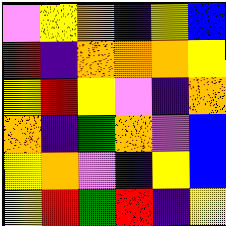[["violet", "yellow", "orange", "indigo", "yellow", "blue"], ["red", "indigo", "orange", "orange", "orange", "yellow"], ["yellow", "red", "yellow", "violet", "indigo", "orange"], ["orange", "indigo", "green", "orange", "violet", "blue"], ["yellow", "orange", "violet", "indigo", "yellow", "blue"], ["yellow", "red", "green", "red", "indigo", "yellow"]]